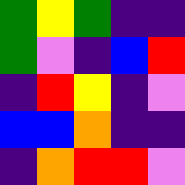[["green", "yellow", "green", "indigo", "indigo"], ["green", "violet", "indigo", "blue", "red"], ["indigo", "red", "yellow", "indigo", "violet"], ["blue", "blue", "orange", "indigo", "indigo"], ["indigo", "orange", "red", "red", "violet"]]